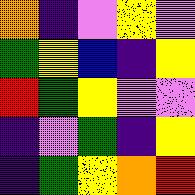[["orange", "indigo", "violet", "yellow", "violet"], ["green", "yellow", "blue", "indigo", "yellow"], ["red", "green", "yellow", "violet", "violet"], ["indigo", "violet", "green", "indigo", "yellow"], ["indigo", "green", "yellow", "orange", "red"]]